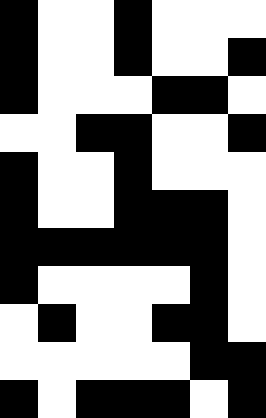[["black", "white", "white", "black", "white", "white", "white"], ["black", "white", "white", "black", "white", "white", "black"], ["black", "white", "white", "white", "black", "black", "white"], ["white", "white", "black", "black", "white", "white", "black"], ["black", "white", "white", "black", "white", "white", "white"], ["black", "white", "white", "black", "black", "black", "white"], ["black", "black", "black", "black", "black", "black", "white"], ["black", "white", "white", "white", "white", "black", "white"], ["white", "black", "white", "white", "black", "black", "white"], ["white", "white", "white", "white", "white", "black", "black"], ["black", "white", "black", "black", "black", "white", "black"]]